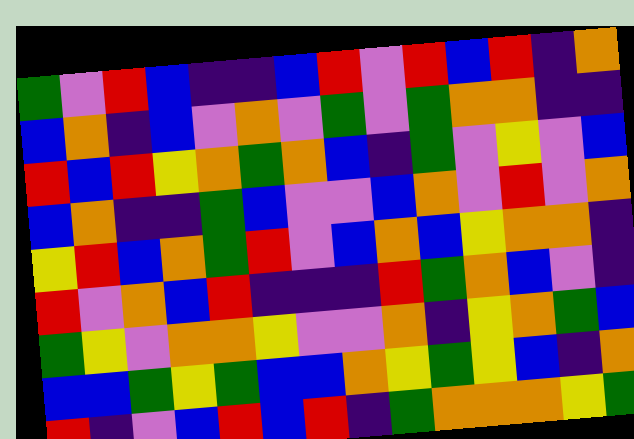[["green", "violet", "red", "blue", "indigo", "indigo", "blue", "red", "violet", "red", "blue", "red", "indigo", "orange"], ["blue", "orange", "indigo", "blue", "violet", "orange", "violet", "green", "violet", "green", "orange", "orange", "indigo", "indigo"], ["red", "blue", "red", "yellow", "orange", "green", "orange", "blue", "indigo", "green", "violet", "yellow", "violet", "blue"], ["blue", "orange", "indigo", "indigo", "green", "blue", "violet", "violet", "blue", "orange", "violet", "red", "violet", "orange"], ["yellow", "red", "blue", "orange", "green", "red", "violet", "blue", "orange", "blue", "yellow", "orange", "orange", "indigo"], ["red", "violet", "orange", "blue", "red", "indigo", "indigo", "indigo", "red", "green", "orange", "blue", "violet", "indigo"], ["green", "yellow", "violet", "orange", "orange", "yellow", "violet", "violet", "orange", "indigo", "yellow", "orange", "green", "blue"], ["blue", "blue", "green", "yellow", "green", "blue", "blue", "orange", "yellow", "green", "yellow", "blue", "indigo", "orange"], ["red", "indigo", "violet", "blue", "red", "blue", "red", "indigo", "green", "orange", "orange", "orange", "yellow", "green"]]